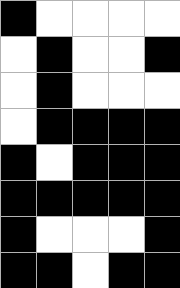[["black", "white", "white", "white", "white"], ["white", "black", "white", "white", "black"], ["white", "black", "white", "white", "white"], ["white", "black", "black", "black", "black"], ["black", "white", "black", "black", "black"], ["black", "black", "black", "black", "black"], ["black", "white", "white", "white", "black"], ["black", "black", "white", "black", "black"]]